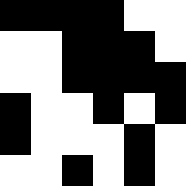[["black", "black", "black", "black", "white", "white"], ["white", "white", "black", "black", "black", "white"], ["white", "white", "black", "black", "black", "black"], ["black", "white", "white", "black", "white", "black"], ["black", "white", "white", "white", "black", "white"], ["white", "white", "black", "white", "black", "white"]]